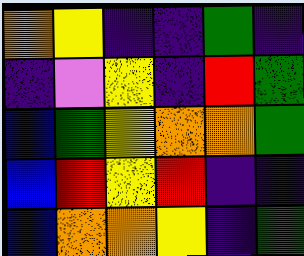[["orange", "yellow", "indigo", "indigo", "green", "indigo"], ["indigo", "violet", "yellow", "indigo", "red", "green"], ["blue", "green", "yellow", "orange", "orange", "green"], ["blue", "red", "yellow", "red", "indigo", "indigo"], ["blue", "orange", "orange", "yellow", "indigo", "green"]]